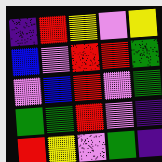[["indigo", "red", "yellow", "violet", "yellow"], ["blue", "violet", "red", "red", "green"], ["violet", "blue", "red", "violet", "green"], ["green", "green", "red", "violet", "indigo"], ["red", "yellow", "violet", "green", "indigo"]]